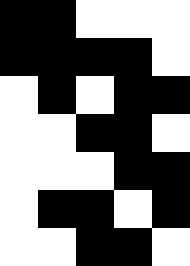[["black", "black", "white", "white", "white"], ["black", "black", "black", "black", "white"], ["white", "black", "white", "black", "black"], ["white", "white", "black", "black", "white"], ["white", "white", "white", "black", "black"], ["white", "black", "black", "white", "black"], ["white", "white", "black", "black", "white"]]